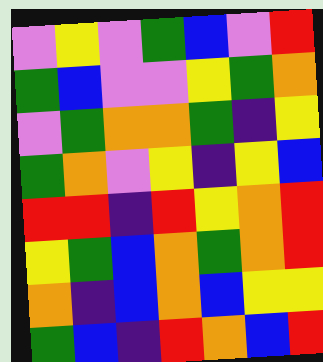[["violet", "yellow", "violet", "green", "blue", "violet", "red"], ["green", "blue", "violet", "violet", "yellow", "green", "orange"], ["violet", "green", "orange", "orange", "green", "indigo", "yellow"], ["green", "orange", "violet", "yellow", "indigo", "yellow", "blue"], ["red", "red", "indigo", "red", "yellow", "orange", "red"], ["yellow", "green", "blue", "orange", "green", "orange", "red"], ["orange", "indigo", "blue", "orange", "blue", "yellow", "yellow"], ["green", "blue", "indigo", "red", "orange", "blue", "red"]]